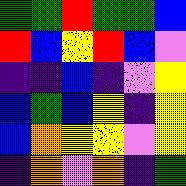[["green", "green", "red", "green", "green", "blue"], ["red", "blue", "yellow", "red", "blue", "violet"], ["indigo", "indigo", "blue", "indigo", "violet", "yellow"], ["blue", "green", "blue", "yellow", "indigo", "yellow"], ["blue", "orange", "yellow", "yellow", "violet", "yellow"], ["indigo", "orange", "violet", "orange", "indigo", "green"]]